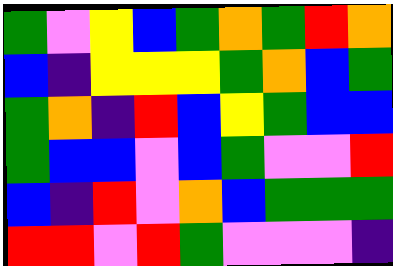[["green", "violet", "yellow", "blue", "green", "orange", "green", "red", "orange"], ["blue", "indigo", "yellow", "yellow", "yellow", "green", "orange", "blue", "green"], ["green", "orange", "indigo", "red", "blue", "yellow", "green", "blue", "blue"], ["green", "blue", "blue", "violet", "blue", "green", "violet", "violet", "red"], ["blue", "indigo", "red", "violet", "orange", "blue", "green", "green", "green"], ["red", "red", "violet", "red", "green", "violet", "violet", "violet", "indigo"]]